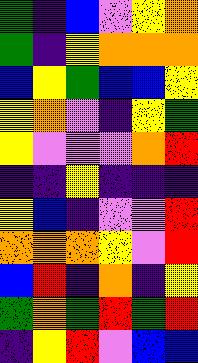[["green", "indigo", "blue", "violet", "yellow", "orange"], ["green", "indigo", "yellow", "orange", "orange", "orange"], ["blue", "yellow", "green", "blue", "blue", "yellow"], ["yellow", "orange", "violet", "indigo", "yellow", "green"], ["yellow", "violet", "violet", "violet", "orange", "red"], ["indigo", "indigo", "yellow", "indigo", "indigo", "indigo"], ["yellow", "blue", "indigo", "violet", "violet", "red"], ["orange", "orange", "orange", "yellow", "violet", "red"], ["blue", "red", "indigo", "orange", "indigo", "yellow"], ["green", "orange", "green", "red", "green", "red"], ["indigo", "yellow", "red", "violet", "blue", "blue"]]